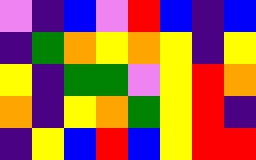[["violet", "indigo", "blue", "violet", "red", "blue", "indigo", "blue"], ["indigo", "green", "orange", "yellow", "orange", "yellow", "indigo", "yellow"], ["yellow", "indigo", "green", "green", "violet", "yellow", "red", "orange"], ["orange", "indigo", "yellow", "orange", "green", "yellow", "red", "indigo"], ["indigo", "yellow", "blue", "red", "blue", "yellow", "red", "red"]]